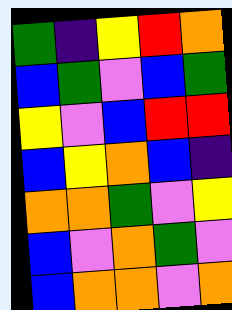[["green", "indigo", "yellow", "red", "orange"], ["blue", "green", "violet", "blue", "green"], ["yellow", "violet", "blue", "red", "red"], ["blue", "yellow", "orange", "blue", "indigo"], ["orange", "orange", "green", "violet", "yellow"], ["blue", "violet", "orange", "green", "violet"], ["blue", "orange", "orange", "violet", "orange"]]